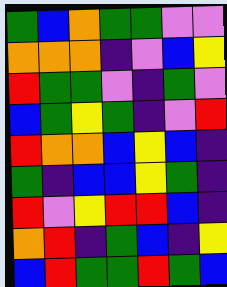[["green", "blue", "orange", "green", "green", "violet", "violet"], ["orange", "orange", "orange", "indigo", "violet", "blue", "yellow"], ["red", "green", "green", "violet", "indigo", "green", "violet"], ["blue", "green", "yellow", "green", "indigo", "violet", "red"], ["red", "orange", "orange", "blue", "yellow", "blue", "indigo"], ["green", "indigo", "blue", "blue", "yellow", "green", "indigo"], ["red", "violet", "yellow", "red", "red", "blue", "indigo"], ["orange", "red", "indigo", "green", "blue", "indigo", "yellow"], ["blue", "red", "green", "green", "red", "green", "blue"]]